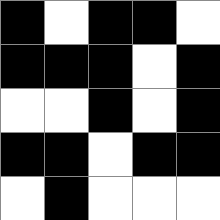[["black", "white", "black", "black", "white"], ["black", "black", "black", "white", "black"], ["white", "white", "black", "white", "black"], ["black", "black", "white", "black", "black"], ["white", "black", "white", "white", "white"]]